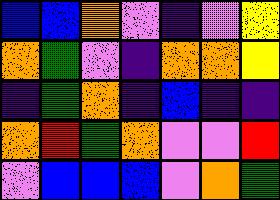[["blue", "blue", "orange", "violet", "indigo", "violet", "yellow"], ["orange", "green", "violet", "indigo", "orange", "orange", "yellow"], ["indigo", "green", "orange", "indigo", "blue", "indigo", "indigo"], ["orange", "red", "green", "orange", "violet", "violet", "red"], ["violet", "blue", "blue", "blue", "violet", "orange", "green"]]